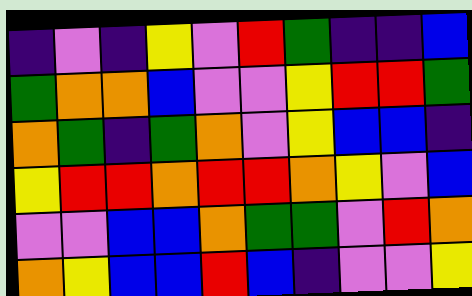[["indigo", "violet", "indigo", "yellow", "violet", "red", "green", "indigo", "indigo", "blue"], ["green", "orange", "orange", "blue", "violet", "violet", "yellow", "red", "red", "green"], ["orange", "green", "indigo", "green", "orange", "violet", "yellow", "blue", "blue", "indigo"], ["yellow", "red", "red", "orange", "red", "red", "orange", "yellow", "violet", "blue"], ["violet", "violet", "blue", "blue", "orange", "green", "green", "violet", "red", "orange"], ["orange", "yellow", "blue", "blue", "red", "blue", "indigo", "violet", "violet", "yellow"]]